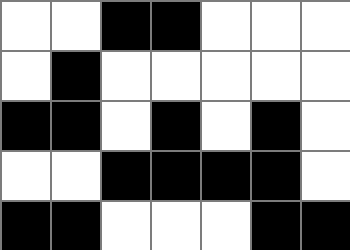[["white", "white", "black", "black", "white", "white", "white"], ["white", "black", "white", "white", "white", "white", "white"], ["black", "black", "white", "black", "white", "black", "white"], ["white", "white", "black", "black", "black", "black", "white"], ["black", "black", "white", "white", "white", "black", "black"]]